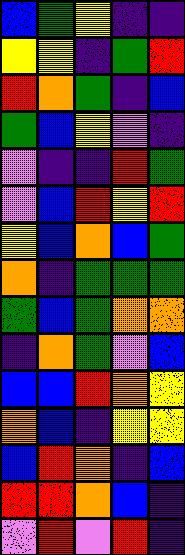[["blue", "green", "yellow", "indigo", "indigo"], ["yellow", "yellow", "indigo", "green", "red"], ["red", "orange", "green", "indigo", "blue"], ["green", "blue", "yellow", "violet", "indigo"], ["violet", "indigo", "indigo", "red", "green"], ["violet", "blue", "red", "yellow", "red"], ["yellow", "blue", "orange", "blue", "green"], ["orange", "indigo", "green", "green", "green"], ["green", "blue", "green", "orange", "orange"], ["indigo", "orange", "green", "violet", "blue"], ["blue", "blue", "red", "orange", "yellow"], ["orange", "blue", "indigo", "yellow", "yellow"], ["blue", "red", "orange", "indigo", "blue"], ["red", "red", "orange", "blue", "indigo"], ["violet", "red", "violet", "red", "indigo"]]